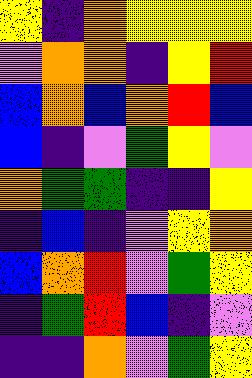[["yellow", "indigo", "orange", "yellow", "yellow", "yellow"], ["violet", "orange", "orange", "indigo", "yellow", "red"], ["blue", "orange", "blue", "orange", "red", "blue"], ["blue", "indigo", "violet", "green", "yellow", "violet"], ["orange", "green", "green", "indigo", "indigo", "yellow"], ["indigo", "blue", "indigo", "violet", "yellow", "orange"], ["blue", "orange", "red", "violet", "green", "yellow"], ["indigo", "green", "red", "blue", "indigo", "violet"], ["indigo", "indigo", "orange", "violet", "green", "yellow"]]